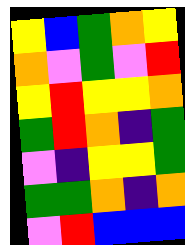[["yellow", "blue", "green", "orange", "yellow"], ["orange", "violet", "green", "violet", "red"], ["yellow", "red", "yellow", "yellow", "orange"], ["green", "red", "orange", "indigo", "green"], ["violet", "indigo", "yellow", "yellow", "green"], ["green", "green", "orange", "indigo", "orange"], ["violet", "red", "blue", "blue", "blue"]]